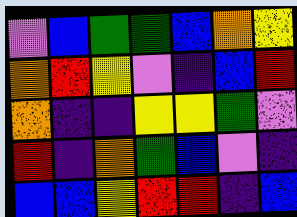[["violet", "blue", "green", "green", "blue", "orange", "yellow"], ["orange", "red", "yellow", "violet", "indigo", "blue", "red"], ["orange", "indigo", "indigo", "yellow", "yellow", "green", "violet"], ["red", "indigo", "orange", "green", "blue", "violet", "indigo"], ["blue", "blue", "yellow", "red", "red", "indigo", "blue"]]